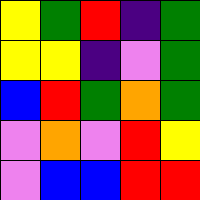[["yellow", "green", "red", "indigo", "green"], ["yellow", "yellow", "indigo", "violet", "green"], ["blue", "red", "green", "orange", "green"], ["violet", "orange", "violet", "red", "yellow"], ["violet", "blue", "blue", "red", "red"]]